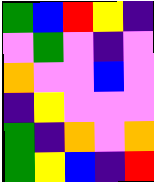[["green", "blue", "red", "yellow", "indigo"], ["violet", "green", "violet", "indigo", "violet"], ["orange", "violet", "violet", "blue", "violet"], ["indigo", "yellow", "violet", "violet", "violet"], ["green", "indigo", "orange", "violet", "orange"], ["green", "yellow", "blue", "indigo", "red"]]